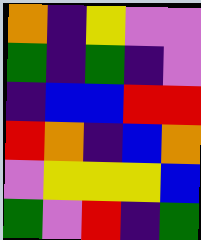[["orange", "indigo", "yellow", "violet", "violet"], ["green", "indigo", "green", "indigo", "violet"], ["indigo", "blue", "blue", "red", "red"], ["red", "orange", "indigo", "blue", "orange"], ["violet", "yellow", "yellow", "yellow", "blue"], ["green", "violet", "red", "indigo", "green"]]